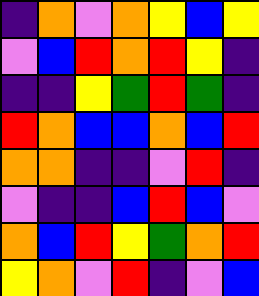[["indigo", "orange", "violet", "orange", "yellow", "blue", "yellow"], ["violet", "blue", "red", "orange", "red", "yellow", "indigo"], ["indigo", "indigo", "yellow", "green", "red", "green", "indigo"], ["red", "orange", "blue", "blue", "orange", "blue", "red"], ["orange", "orange", "indigo", "indigo", "violet", "red", "indigo"], ["violet", "indigo", "indigo", "blue", "red", "blue", "violet"], ["orange", "blue", "red", "yellow", "green", "orange", "red"], ["yellow", "orange", "violet", "red", "indigo", "violet", "blue"]]